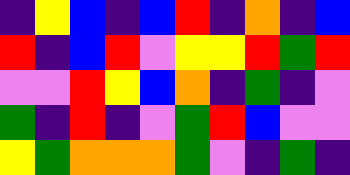[["indigo", "yellow", "blue", "indigo", "blue", "red", "indigo", "orange", "indigo", "blue"], ["red", "indigo", "blue", "red", "violet", "yellow", "yellow", "red", "green", "red"], ["violet", "violet", "red", "yellow", "blue", "orange", "indigo", "green", "indigo", "violet"], ["green", "indigo", "red", "indigo", "violet", "green", "red", "blue", "violet", "violet"], ["yellow", "green", "orange", "orange", "orange", "green", "violet", "indigo", "green", "indigo"]]